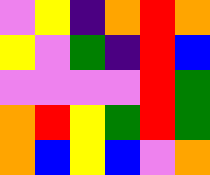[["violet", "yellow", "indigo", "orange", "red", "orange"], ["yellow", "violet", "green", "indigo", "red", "blue"], ["violet", "violet", "violet", "violet", "red", "green"], ["orange", "red", "yellow", "green", "red", "green"], ["orange", "blue", "yellow", "blue", "violet", "orange"]]